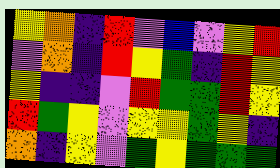[["yellow", "orange", "indigo", "red", "violet", "blue", "violet", "yellow", "red"], ["violet", "orange", "indigo", "red", "yellow", "green", "indigo", "red", "yellow"], ["yellow", "indigo", "indigo", "violet", "red", "green", "green", "red", "yellow"], ["red", "green", "yellow", "violet", "yellow", "yellow", "green", "yellow", "indigo"], ["orange", "indigo", "yellow", "violet", "green", "yellow", "green", "green", "green"]]